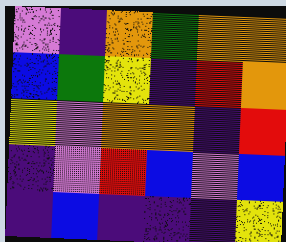[["violet", "indigo", "orange", "green", "orange", "orange"], ["blue", "green", "yellow", "indigo", "red", "orange"], ["yellow", "violet", "orange", "orange", "indigo", "red"], ["indigo", "violet", "red", "blue", "violet", "blue"], ["indigo", "blue", "indigo", "indigo", "indigo", "yellow"]]